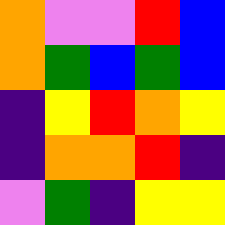[["orange", "violet", "violet", "red", "blue"], ["orange", "green", "blue", "green", "blue"], ["indigo", "yellow", "red", "orange", "yellow"], ["indigo", "orange", "orange", "red", "indigo"], ["violet", "green", "indigo", "yellow", "yellow"]]